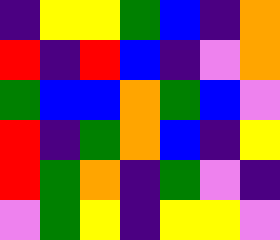[["indigo", "yellow", "yellow", "green", "blue", "indigo", "orange"], ["red", "indigo", "red", "blue", "indigo", "violet", "orange"], ["green", "blue", "blue", "orange", "green", "blue", "violet"], ["red", "indigo", "green", "orange", "blue", "indigo", "yellow"], ["red", "green", "orange", "indigo", "green", "violet", "indigo"], ["violet", "green", "yellow", "indigo", "yellow", "yellow", "violet"]]